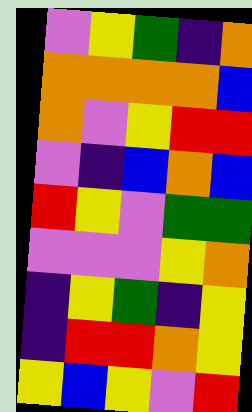[["violet", "yellow", "green", "indigo", "orange"], ["orange", "orange", "orange", "orange", "blue"], ["orange", "violet", "yellow", "red", "red"], ["violet", "indigo", "blue", "orange", "blue"], ["red", "yellow", "violet", "green", "green"], ["violet", "violet", "violet", "yellow", "orange"], ["indigo", "yellow", "green", "indigo", "yellow"], ["indigo", "red", "red", "orange", "yellow"], ["yellow", "blue", "yellow", "violet", "red"]]